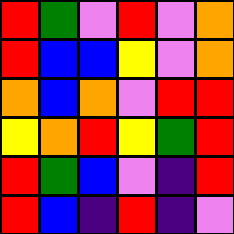[["red", "green", "violet", "red", "violet", "orange"], ["red", "blue", "blue", "yellow", "violet", "orange"], ["orange", "blue", "orange", "violet", "red", "red"], ["yellow", "orange", "red", "yellow", "green", "red"], ["red", "green", "blue", "violet", "indigo", "red"], ["red", "blue", "indigo", "red", "indigo", "violet"]]